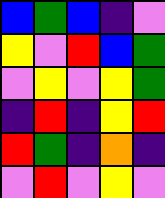[["blue", "green", "blue", "indigo", "violet"], ["yellow", "violet", "red", "blue", "green"], ["violet", "yellow", "violet", "yellow", "green"], ["indigo", "red", "indigo", "yellow", "red"], ["red", "green", "indigo", "orange", "indigo"], ["violet", "red", "violet", "yellow", "violet"]]